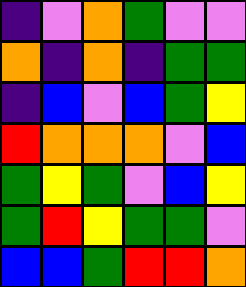[["indigo", "violet", "orange", "green", "violet", "violet"], ["orange", "indigo", "orange", "indigo", "green", "green"], ["indigo", "blue", "violet", "blue", "green", "yellow"], ["red", "orange", "orange", "orange", "violet", "blue"], ["green", "yellow", "green", "violet", "blue", "yellow"], ["green", "red", "yellow", "green", "green", "violet"], ["blue", "blue", "green", "red", "red", "orange"]]